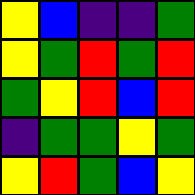[["yellow", "blue", "indigo", "indigo", "green"], ["yellow", "green", "red", "green", "red"], ["green", "yellow", "red", "blue", "red"], ["indigo", "green", "green", "yellow", "green"], ["yellow", "red", "green", "blue", "yellow"]]